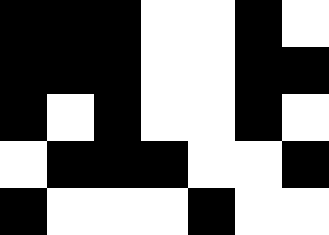[["black", "black", "black", "white", "white", "black", "white"], ["black", "black", "black", "white", "white", "black", "black"], ["black", "white", "black", "white", "white", "black", "white"], ["white", "black", "black", "black", "white", "white", "black"], ["black", "white", "white", "white", "black", "white", "white"]]